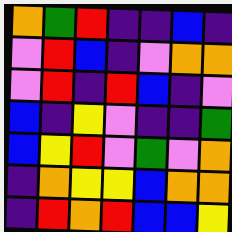[["orange", "green", "red", "indigo", "indigo", "blue", "indigo"], ["violet", "red", "blue", "indigo", "violet", "orange", "orange"], ["violet", "red", "indigo", "red", "blue", "indigo", "violet"], ["blue", "indigo", "yellow", "violet", "indigo", "indigo", "green"], ["blue", "yellow", "red", "violet", "green", "violet", "orange"], ["indigo", "orange", "yellow", "yellow", "blue", "orange", "orange"], ["indigo", "red", "orange", "red", "blue", "blue", "yellow"]]